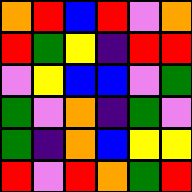[["orange", "red", "blue", "red", "violet", "orange"], ["red", "green", "yellow", "indigo", "red", "red"], ["violet", "yellow", "blue", "blue", "violet", "green"], ["green", "violet", "orange", "indigo", "green", "violet"], ["green", "indigo", "orange", "blue", "yellow", "yellow"], ["red", "violet", "red", "orange", "green", "red"]]